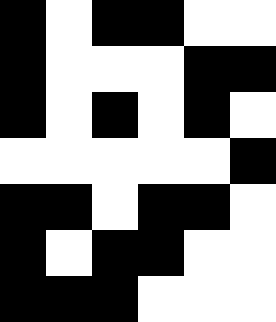[["black", "white", "black", "black", "white", "white"], ["black", "white", "white", "white", "black", "black"], ["black", "white", "black", "white", "black", "white"], ["white", "white", "white", "white", "white", "black"], ["black", "black", "white", "black", "black", "white"], ["black", "white", "black", "black", "white", "white"], ["black", "black", "black", "white", "white", "white"]]